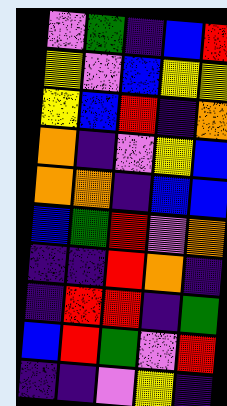[["violet", "green", "indigo", "blue", "red"], ["yellow", "violet", "blue", "yellow", "yellow"], ["yellow", "blue", "red", "indigo", "orange"], ["orange", "indigo", "violet", "yellow", "blue"], ["orange", "orange", "indigo", "blue", "blue"], ["blue", "green", "red", "violet", "orange"], ["indigo", "indigo", "red", "orange", "indigo"], ["indigo", "red", "red", "indigo", "green"], ["blue", "red", "green", "violet", "red"], ["indigo", "indigo", "violet", "yellow", "indigo"]]